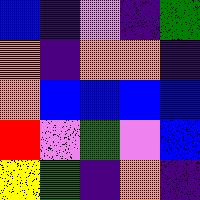[["blue", "indigo", "violet", "indigo", "green"], ["orange", "indigo", "orange", "orange", "indigo"], ["orange", "blue", "blue", "blue", "blue"], ["red", "violet", "green", "violet", "blue"], ["yellow", "green", "indigo", "orange", "indigo"]]